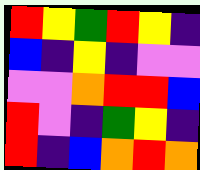[["red", "yellow", "green", "red", "yellow", "indigo"], ["blue", "indigo", "yellow", "indigo", "violet", "violet"], ["violet", "violet", "orange", "red", "red", "blue"], ["red", "violet", "indigo", "green", "yellow", "indigo"], ["red", "indigo", "blue", "orange", "red", "orange"]]